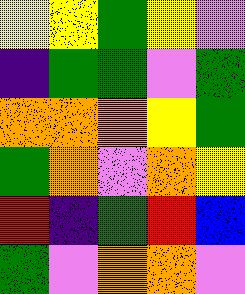[["yellow", "yellow", "green", "yellow", "violet"], ["indigo", "green", "green", "violet", "green"], ["orange", "orange", "orange", "yellow", "green"], ["green", "orange", "violet", "orange", "yellow"], ["red", "indigo", "green", "red", "blue"], ["green", "violet", "orange", "orange", "violet"]]